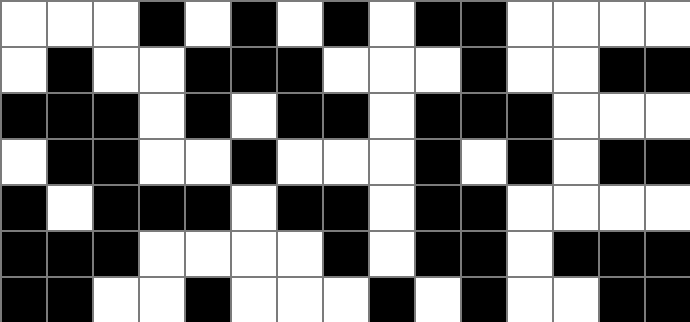[["white", "white", "white", "black", "white", "black", "white", "black", "white", "black", "black", "white", "white", "white", "white"], ["white", "black", "white", "white", "black", "black", "black", "white", "white", "white", "black", "white", "white", "black", "black"], ["black", "black", "black", "white", "black", "white", "black", "black", "white", "black", "black", "black", "white", "white", "white"], ["white", "black", "black", "white", "white", "black", "white", "white", "white", "black", "white", "black", "white", "black", "black"], ["black", "white", "black", "black", "black", "white", "black", "black", "white", "black", "black", "white", "white", "white", "white"], ["black", "black", "black", "white", "white", "white", "white", "black", "white", "black", "black", "white", "black", "black", "black"], ["black", "black", "white", "white", "black", "white", "white", "white", "black", "white", "black", "white", "white", "black", "black"]]